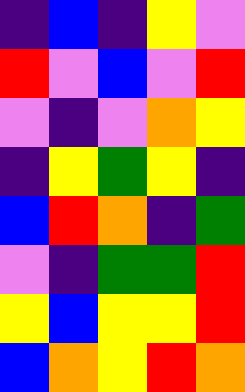[["indigo", "blue", "indigo", "yellow", "violet"], ["red", "violet", "blue", "violet", "red"], ["violet", "indigo", "violet", "orange", "yellow"], ["indigo", "yellow", "green", "yellow", "indigo"], ["blue", "red", "orange", "indigo", "green"], ["violet", "indigo", "green", "green", "red"], ["yellow", "blue", "yellow", "yellow", "red"], ["blue", "orange", "yellow", "red", "orange"]]